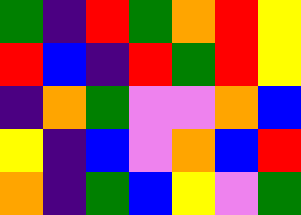[["green", "indigo", "red", "green", "orange", "red", "yellow"], ["red", "blue", "indigo", "red", "green", "red", "yellow"], ["indigo", "orange", "green", "violet", "violet", "orange", "blue"], ["yellow", "indigo", "blue", "violet", "orange", "blue", "red"], ["orange", "indigo", "green", "blue", "yellow", "violet", "green"]]